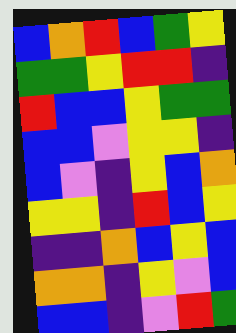[["blue", "orange", "red", "blue", "green", "yellow"], ["green", "green", "yellow", "red", "red", "indigo"], ["red", "blue", "blue", "yellow", "green", "green"], ["blue", "blue", "violet", "yellow", "yellow", "indigo"], ["blue", "violet", "indigo", "yellow", "blue", "orange"], ["yellow", "yellow", "indigo", "red", "blue", "yellow"], ["indigo", "indigo", "orange", "blue", "yellow", "blue"], ["orange", "orange", "indigo", "yellow", "violet", "blue"], ["blue", "blue", "indigo", "violet", "red", "green"]]